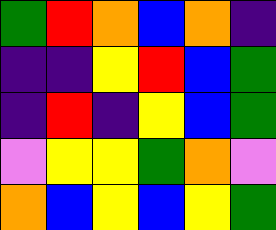[["green", "red", "orange", "blue", "orange", "indigo"], ["indigo", "indigo", "yellow", "red", "blue", "green"], ["indigo", "red", "indigo", "yellow", "blue", "green"], ["violet", "yellow", "yellow", "green", "orange", "violet"], ["orange", "blue", "yellow", "blue", "yellow", "green"]]